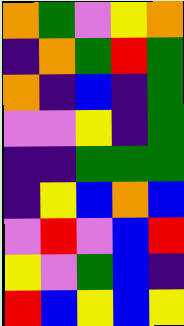[["orange", "green", "violet", "yellow", "orange"], ["indigo", "orange", "green", "red", "green"], ["orange", "indigo", "blue", "indigo", "green"], ["violet", "violet", "yellow", "indigo", "green"], ["indigo", "indigo", "green", "green", "green"], ["indigo", "yellow", "blue", "orange", "blue"], ["violet", "red", "violet", "blue", "red"], ["yellow", "violet", "green", "blue", "indigo"], ["red", "blue", "yellow", "blue", "yellow"]]